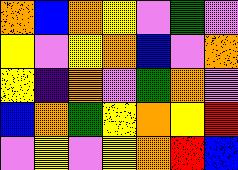[["orange", "blue", "orange", "yellow", "violet", "green", "violet"], ["yellow", "violet", "yellow", "orange", "blue", "violet", "orange"], ["yellow", "indigo", "orange", "violet", "green", "orange", "violet"], ["blue", "orange", "green", "yellow", "orange", "yellow", "red"], ["violet", "yellow", "violet", "yellow", "orange", "red", "blue"]]